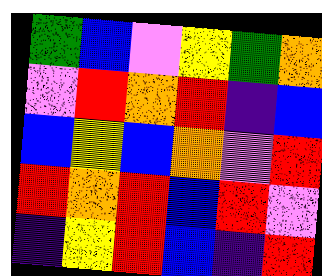[["green", "blue", "violet", "yellow", "green", "orange"], ["violet", "red", "orange", "red", "indigo", "blue"], ["blue", "yellow", "blue", "orange", "violet", "red"], ["red", "orange", "red", "blue", "red", "violet"], ["indigo", "yellow", "red", "blue", "indigo", "red"]]